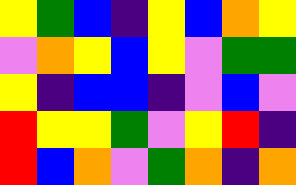[["yellow", "green", "blue", "indigo", "yellow", "blue", "orange", "yellow"], ["violet", "orange", "yellow", "blue", "yellow", "violet", "green", "green"], ["yellow", "indigo", "blue", "blue", "indigo", "violet", "blue", "violet"], ["red", "yellow", "yellow", "green", "violet", "yellow", "red", "indigo"], ["red", "blue", "orange", "violet", "green", "orange", "indigo", "orange"]]